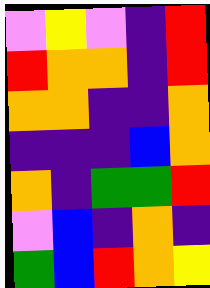[["violet", "yellow", "violet", "indigo", "red"], ["red", "orange", "orange", "indigo", "red"], ["orange", "orange", "indigo", "indigo", "orange"], ["indigo", "indigo", "indigo", "blue", "orange"], ["orange", "indigo", "green", "green", "red"], ["violet", "blue", "indigo", "orange", "indigo"], ["green", "blue", "red", "orange", "yellow"]]